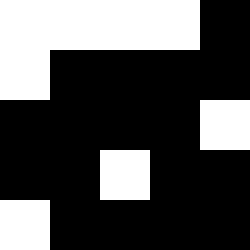[["white", "white", "white", "white", "black"], ["white", "black", "black", "black", "black"], ["black", "black", "black", "black", "white"], ["black", "black", "white", "black", "black"], ["white", "black", "black", "black", "black"]]